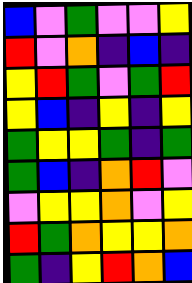[["blue", "violet", "green", "violet", "violet", "yellow"], ["red", "violet", "orange", "indigo", "blue", "indigo"], ["yellow", "red", "green", "violet", "green", "red"], ["yellow", "blue", "indigo", "yellow", "indigo", "yellow"], ["green", "yellow", "yellow", "green", "indigo", "green"], ["green", "blue", "indigo", "orange", "red", "violet"], ["violet", "yellow", "yellow", "orange", "violet", "yellow"], ["red", "green", "orange", "yellow", "yellow", "orange"], ["green", "indigo", "yellow", "red", "orange", "blue"]]